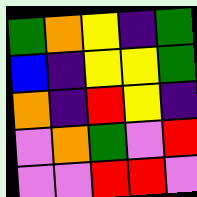[["green", "orange", "yellow", "indigo", "green"], ["blue", "indigo", "yellow", "yellow", "green"], ["orange", "indigo", "red", "yellow", "indigo"], ["violet", "orange", "green", "violet", "red"], ["violet", "violet", "red", "red", "violet"]]